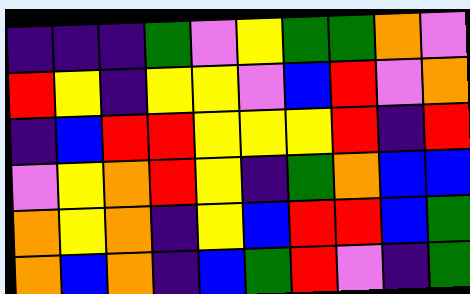[["indigo", "indigo", "indigo", "green", "violet", "yellow", "green", "green", "orange", "violet"], ["red", "yellow", "indigo", "yellow", "yellow", "violet", "blue", "red", "violet", "orange"], ["indigo", "blue", "red", "red", "yellow", "yellow", "yellow", "red", "indigo", "red"], ["violet", "yellow", "orange", "red", "yellow", "indigo", "green", "orange", "blue", "blue"], ["orange", "yellow", "orange", "indigo", "yellow", "blue", "red", "red", "blue", "green"], ["orange", "blue", "orange", "indigo", "blue", "green", "red", "violet", "indigo", "green"]]